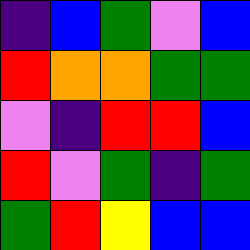[["indigo", "blue", "green", "violet", "blue"], ["red", "orange", "orange", "green", "green"], ["violet", "indigo", "red", "red", "blue"], ["red", "violet", "green", "indigo", "green"], ["green", "red", "yellow", "blue", "blue"]]